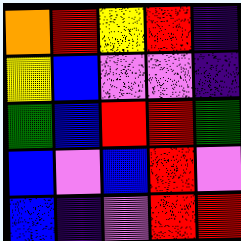[["orange", "red", "yellow", "red", "indigo"], ["yellow", "blue", "violet", "violet", "indigo"], ["green", "blue", "red", "red", "green"], ["blue", "violet", "blue", "red", "violet"], ["blue", "indigo", "violet", "red", "red"]]